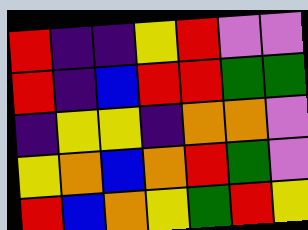[["red", "indigo", "indigo", "yellow", "red", "violet", "violet"], ["red", "indigo", "blue", "red", "red", "green", "green"], ["indigo", "yellow", "yellow", "indigo", "orange", "orange", "violet"], ["yellow", "orange", "blue", "orange", "red", "green", "violet"], ["red", "blue", "orange", "yellow", "green", "red", "yellow"]]